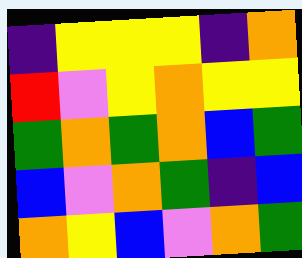[["indigo", "yellow", "yellow", "yellow", "indigo", "orange"], ["red", "violet", "yellow", "orange", "yellow", "yellow"], ["green", "orange", "green", "orange", "blue", "green"], ["blue", "violet", "orange", "green", "indigo", "blue"], ["orange", "yellow", "blue", "violet", "orange", "green"]]